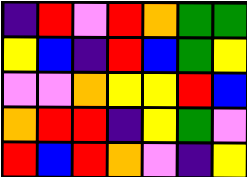[["indigo", "red", "violet", "red", "orange", "green", "green"], ["yellow", "blue", "indigo", "red", "blue", "green", "yellow"], ["violet", "violet", "orange", "yellow", "yellow", "red", "blue"], ["orange", "red", "red", "indigo", "yellow", "green", "violet"], ["red", "blue", "red", "orange", "violet", "indigo", "yellow"]]